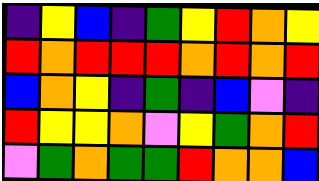[["indigo", "yellow", "blue", "indigo", "green", "yellow", "red", "orange", "yellow"], ["red", "orange", "red", "red", "red", "orange", "red", "orange", "red"], ["blue", "orange", "yellow", "indigo", "green", "indigo", "blue", "violet", "indigo"], ["red", "yellow", "yellow", "orange", "violet", "yellow", "green", "orange", "red"], ["violet", "green", "orange", "green", "green", "red", "orange", "orange", "blue"]]